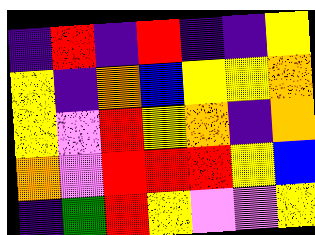[["indigo", "red", "indigo", "red", "indigo", "indigo", "yellow"], ["yellow", "indigo", "orange", "blue", "yellow", "yellow", "orange"], ["yellow", "violet", "red", "yellow", "orange", "indigo", "orange"], ["orange", "violet", "red", "red", "red", "yellow", "blue"], ["indigo", "green", "red", "yellow", "violet", "violet", "yellow"]]